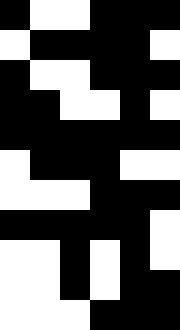[["black", "white", "white", "black", "black", "black"], ["white", "black", "black", "black", "black", "white"], ["black", "white", "white", "black", "black", "black"], ["black", "black", "white", "white", "black", "white"], ["black", "black", "black", "black", "black", "black"], ["white", "black", "black", "black", "white", "white"], ["white", "white", "white", "black", "black", "black"], ["black", "black", "black", "black", "black", "white"], ["white", "white", "black", "white", "black", "white"], ["white", "white", "black", "white", "black", "black"], ["white", "white", "white", "black", "black", "black"]]